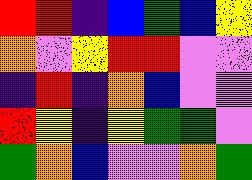[["red", "red", "indigo", "blue", "green", "blue", "yellow"], ["orange", "violet", "yellow", "red", "red", "violet", "violet"], ["indigo", "red", "indigo", "orange", "blue", "violet", "violet"], ["red", "yellow", "indigo", "yellow", "green", "green", "violet"], ["green", "orange", "blue", "violet", "violet", "orange", "green"]]